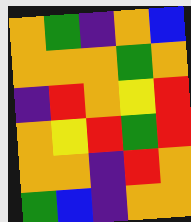[["orange", "green", "indigo", "orange", "blue"], ["orange", "orange", "orange", "green", "orange"], ["indigo", "red", "orange", "yellow", "red"], ["orange", "yellow", "red", "green", "red"], ["orange", "orange", "indigo", "red", "orange"], ["green", "blue", "indigo", "orange", "orange"]]